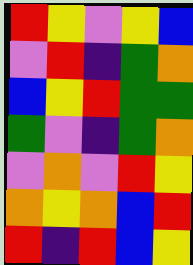[["red", "yellow", "violet", "yellow", "blue"], ["violet", "red", "indigo", "green", "orange"], ["blue", "yellow", "red", "green", "green"], ["green", "violet", "indigo", "green", "orange"], ["violet", "orange", "violet", "red", "yellow"], ["orange", "yellow", "orange", "blue", "red"], ["red", "indigo", "red", "blue", "yellow"]]